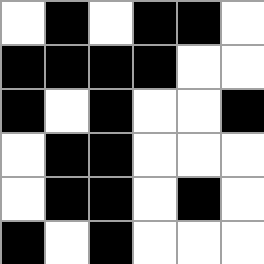[["white", "black", "white", "black", "black", "white"], ["black", "black", "black", "black", "white", "white"], ["black", "white", "black", "white", "white", "black"], ["white", "black", "black", "white", "white", "white"], ["white", "black", "black", "white", "black", "white"], ["black", "white", "black", "white", "white", "white"]]